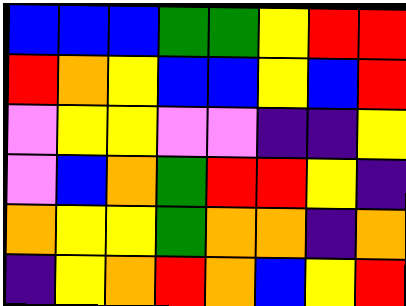[["blue", "blue", "blue", "green", "green", "yellow", "red", "red"], ["red", "orange", "yellow", "blue", "blue", "yellow", "blue", "red"], ["violet", "yellow", "yellow", "violet", "violet", "indigo", "indigo", "yellow"], ["violet", "blue", "orange", "green", "red", "red", "yellow", "indigo"], ["orange", "yellow", "yellow", "green", "orange", "orange", "indigo", "orange"], ["indigo", "yellow", "orange", "red", "orange", "blue", "yellow", "red"]]